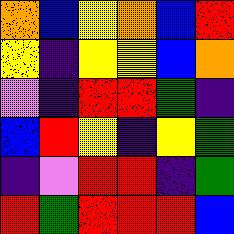[["orange", "blue", "yellow", "orange", "blue", "red"], ["yellow", "indigo", "yellow", "yellow", "blue", "orange"], ["violet", "indigo", "red", "red", "green", "indigo"], ["blue", "red", "yellow", "indigo", "yellow", "green"], ["indigo", "violet", "red", "red", "indigo", "green"], ["red", "green", "red", "red", "red", "blue"]]